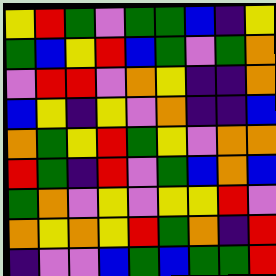[["yellow", "red", "green", "violet", "green", "green", "blue", "indigo", "yellow"], ["green", "blue", "yellow", "red", "blue", "green", "violet", "green", "orange"], ["violet", "red", "red", "violet", "orange", "yellow", "indigo", "indigo", "orange"], ["blue", "yellow", "indigo", "yellow", "violet", "orange", "indigo", "indigo", "blue"], ["orange", "green", "yellow", "red", "green", "yellow", "violet", "orange", "orange"], ["red", "green", "indigo", "red", "violet", "green", "blue", "orange", "blue"], ["green", "orange", "violet", "yellow", "violet", "yellow", "yellow", "red", "violet"], ["orange", "yellow", "orange", "yellow", "red", "green", "orange", "indigo", "red"], ["indigo", "violet", "violet", "blue", "green", "blue", "green", "green", "red"]]